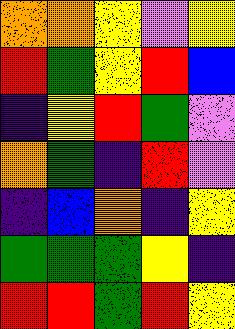[["orange", "orange", "yellow", "violet", "yellow"], ["red", "green", "yellow", "red", "blue"], ["indigo", "yellow", "red", "green", "violet"], ["orange", "green", "indigo", "red", "violet"], ["indigo", "blue", "orange", "indigo", "yellow"], ["green", "green", "green", "yellow", "indigo"], ["red", "red", "green", "red", "yellow"]]